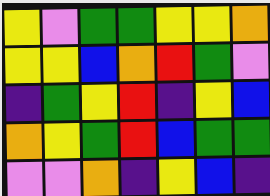[["yellow", "violet", "green", "green", "yellow", "yellow", "orange"], ["yellow", "yellow", "blue", "orange", "red", "green", "violet"], ["indigo", "green", "yellow", "red", "indigo", "yellow", "blue"], ["orange", "yellow", "green", "red", "blue", "green", "green"], ["violet", "violet", "orange", "indigo", "yellow", "blue", "indigo"]]